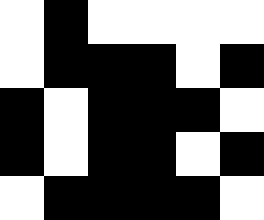[["white", "black", "white", "white", "white", "white"], ["white", "black", "black", "black", "white", "black"], ["black", "white", "black", "black", "black", "white"], ["black", "white", "black", "black", "white", "black"], ["white", "black", "black", "black", "black", "white"]]